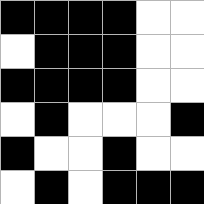[["black", "black", "black", "black", "white", "white"], ["white", "black", "black", "black", "white", "white"], ["black", "black", "black", "black", "white", "white"], ["white", "black", "white", "white", "white", "black"], ["black", "white", "white", "black", "white", "white"], ["white", "black", "white", "black", "black", "black"]]